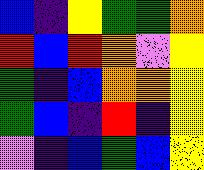[["blue", "indigo", "yellow", "green", "green", "orange"], ["red", "blue", "red", "orange", "violet", "yellow"], ["green", "indigo", "blue", "orange", "orange", "yellow"], ["green", "blue", "indigo", "red", "indigo", "yellow"], ["violet", "indigo", "blue", "green", "blue", "yellow"]]